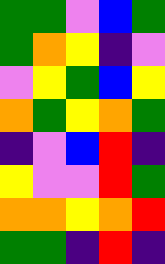[["green", "green", "violet", "blue", "green"], ["green", "orange", "yellow", "indigo", "violet"], ["violet", "yellow", "green", "blue", "yellow"], ["orange", "green", "yellow", "orange", "green"], ["indigo", "violet", "blue", "red", "indigo"], ["yellow", "violet", "violet", "red", "green"], ["orange", "orange", "yellow", "orange", "red"], ["green", "green", "indigo", "red", "indigo"]]